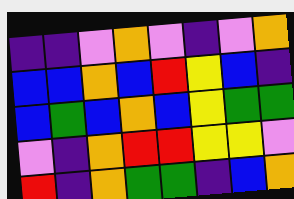[["indigo", "indigo", "violet", "orange", "violet", "indigo", "violet", "orange"], ["blue", "blue", "orange", "blue", "red", "yellow", "blue", "indigo"], ["blue", "green", "blue", "orange", "blue", "yellow", "green", "green"], ["violet", "indigo", "orange", "red", "red", "yellow", "yellow", "violet"], ["red", "indigo", "orange", "green", "green", "indigo", "blue", "orange"]]